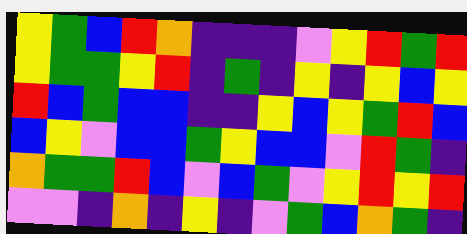[["yellow", "green", "blue", "red", "orange", "indigo", "indigo", "indigo", "violet", "yellow", "red", "green", "red"], ["yellow", "green", "green", "yellow", "red", "indigo", "green", "indigo", "yellow", "indigo", "yellow", "blue", "yellow"], ["red", "blue", "green", "blue", "blue", "indigo", "indigo", "yellow", "blue", "yellow", "green", "red", "blue"], ["blue", "yellow", "violet", "blue", "blue", "green", "yellow", "blue", "blue", "violet", "red", "green", "indigo"], ["orange", "green", "green", "red", "blue", "violet", "blue", "green", "violet", "yellow", "red", "yellow", "red"], ["violet", "violet", "indigo", "orange", "indigo", "yellow", "indigo", "violet", "green", "blue", "orange", "green", "indigo"]]